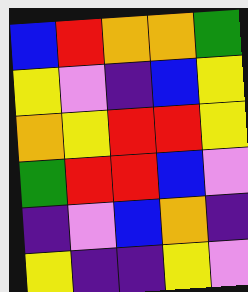[["blue", "red", "orange", "orange", "green"], ["yellow", "violet", "indigo", "blue", "yellow"], ["orange", "yellow", "red", "red", "yellow"], ["green", "red", "red", "blue", "violet"], ["indigo", "violet", "blue", "orange", "indigo"], ["yellow", "indigo", "indigo", "yellow", "violet"]]